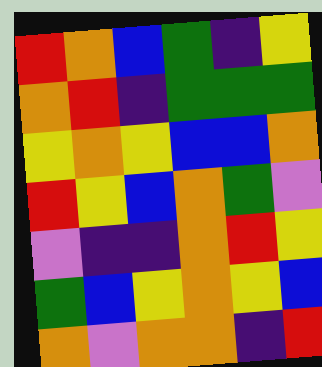[["red", "orange", "blue", "green", "indigo", "yellow"], ["orange", "red", "indigo", "green", "green", "green"], ["yellow", "orange", "yellow", "blue", "blue", "orange"], ["red", "yellow", "blue", "orange", "green", "violet"], ["violet", "indigo", "indigo", "orange", "red", "yellow"], ["green", "blue", "yellow", "orange", "yellow", "blue"], ["orange", "violet", "orange", "orange", "indigo", "red"]]